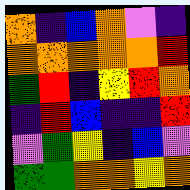[["orange", "indigo", "blue", "orange", "violet", "indigo"], ["orange", "orange", "orange", "orange", "orange", "red"], ["green", "red", "indigo", "yellow", "red", "orange"], ["indigo", "red", "blue", "indigo", "indigo", "red"], ["violet", "green", "yellow", "indigo", "blue", "violet"], ["green", "green", "orange", "orange", "yellow", "orange"]]